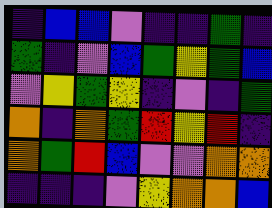[["indigo", "blue", "blue", "violet", "indigo", "indigo", "green", "indigo"], ["green", "indigo", "violet", "blue", "green", "yellow", "green", "blue"], ["violet", "yellow", "green", "yellow", "indigo", "violet", "indigo", "green"], ["orange", "indigo", "orange", "green", "red", "yellow", "red", "indigo"], ["orange", "green", "red", "blue", "violet", "violet", "orange", "orange"], ["indigo", "indigo", "indigo", "violet", "yellow", "orange", "orange", "blue"]]